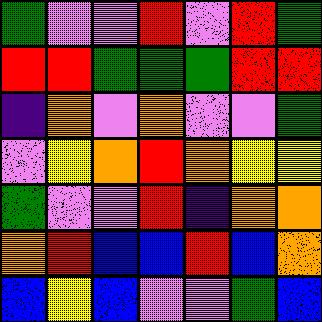[["green", "violet", "violet", "red", "violet", "red", "green"], ["red", "red", "green", "green", "green", "red", "red"], ["indigo", "orange", "violet", "orange", "violet", "violet", "green"], ["violet", "yellow", "orange", "red", "orange", "yellow", "yellow"], ["green", "violet", "violet", "red", "indigo", "orange", "orange"], ["orange", "red", "blue", "blue", "red", "blue", "orange"], ["blue", "yellow", "blue", "violet", "violet", "green", "blue"]]